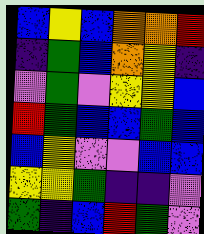[["blue", "yellow", "blue", "orange", "orange", "red"], ["indigo", "green", "blue", "orange", "yellow", "indigo"], ["violet", "green", "violet", "yellow", "yellow", "blue"], ["red", "green", "blue", "blue", "green", "blue"], ["blue", "yellow", "violet", "violet", "blue", "blue"], ["yellow", "yellow", "green", "indigo", "indigo", "violet"], ["green", "indigo", "blue", "red", "green", "violet"]]